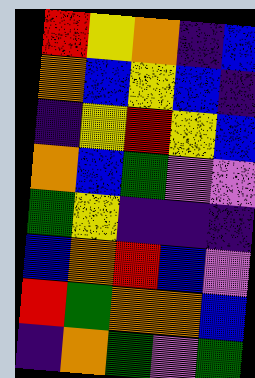[["red", "yellow", "orange", "indigo", "blue"], ["orange", "blue", "yellow", "blue", "indigo"], ["indigo", "yellow", "red", "yellow", "blue"], ["orange", "blue", "green", "violet", "violet"], ["green", "yellow", "indigo", "indigo", "indigo"], ["blue", "orange", "red", "blue", "violet"], ["red", "green", "orange", "orange", "blue"], ["indigo", "orange", "green", "violet", "green"]]